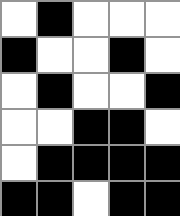[["white", "black", "white", "white", "white"], ["black", "white", "white", "black", "white"], ["white", "black", "white", "white", "black"], ["white", "white", "black", "black", "white"], ["white", "black", "black", "black", "black"], ["black", "black", "white", "black", "black"]]